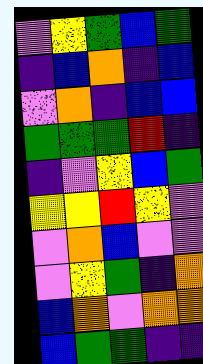[["violet", "yellow", "green", "blue", "green"], ["indigo", "blue", "orange", "indigo", "blue"], ["violet", "orange", "indigo", "blue", "blue"], ["green", "green", "green", "red", "indigo"], ["indigo", "violet", "yellow", "blue", "green"], ["yellow", "yellow", "red", "yellow", "violet"], ["violet", "orange", "blue", "violet", "violet"], ["violet", "yellow", "green", "indigo", "orange"], ["blue", "orange", "violet", "orange", "orange"], ["blue", "green", "green", "indigo", "indigo"]]